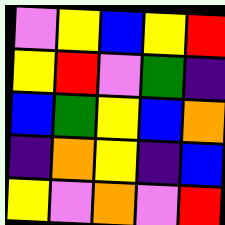[["violet", "yellow", "blue", "yellow", "red"], ["yellow", "red", "violet", "green", "indigo"], ["blue", "green", "yellow", "blue", "orange"], ["indigo", "orange", "yellow", "indigo", "blue"], ["yellow", "violet", "orange", "violet", "red"]]